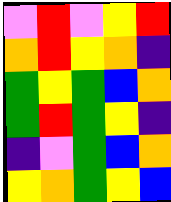[["violet", "red", "violet", "yellow", "red"], ["orange", "red", "yellow", "orange", "indigo"], ["green", "yellow", "green", "blue", "orange"], ["green", "red", "green", "yellow", "indigo"], ["indigo", "violet", "green", "blue", "orange"], ["yellow", "orange", "green", "yellow", "blue"]]